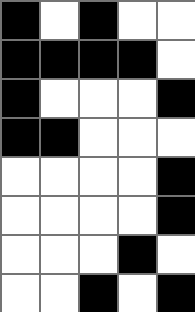[["black", "white", "black", "white", "white"], ["black", "black", "black", "black", "white"], ["black", "white", "white", "white", "black"], ["black", "black", "white", "white", "white"], ["white", "white", "white", "white", "black"], ["white", "white", "white", "white", "black"], ["white", "white", "white", "black", "white"], ["white", "white", "black", "white", "black"]]